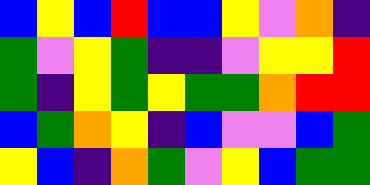[["blue", "yellow", "blue", "red", "blue", "blue", "yellow", "violet", "orange", "indigo"], ["green", "violet", "yellow", "green", "indigo", "indigo", "violet", "yellow", "yellow", "red"], ["green", "indigo", "yellow", "green", "yellow", "green", "green", "orange", "red", "red"], ["blue", "green", "orange", "yellow", "indigo", "blue", "violet", "violet", "blue", "green"], ["yellow", "blue", "indigo", "orange", "green", "violet", "yellow", "blue", "green", "green"]]